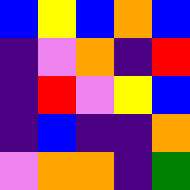[["blue", "yellow", "blue", "orange", "blue"], ["indigo", "violet", "orange", "indigo", "red"], ["indigo", "red", "violet", "yellow", "blue"], ["indigo", "blue", "indigo", "indigo", "orange"], ["violet", "orange", "orange", "indigo", "green"]]